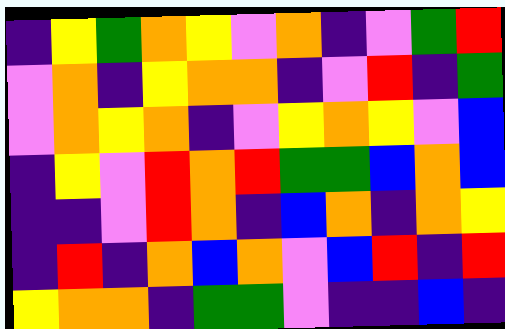[["indigo", "yellow", "green", "orange", "yellow", "violet", "orange", "indigo", "violet", "green", "red"], ["violet", "orange", "indigo", "yellow", "orange", "orange", "indigo", "violet", "red", "indigo", "green"], ["violet", "orange", "yellow", "orange", "indigo", "violet", "yellow", "orange", "yellow", "violet", "blue"], ["indigo", "yellow", "violet", "red", "orange", "red", "green", "green", "blue", "orange", "blue"], ["indigo", "indigo", "violet", "red", "orange", "indigo", "blue", "orange", "indigo", "orange", "yellow"], ["indigo", "red", "indigo", "orange", "blue", "orange", "violet", "blue", "red", "indigo", "red"], ["yellow", "orange", "orange", "indigo", "green", "green", "violet", "indigo", "indigo", "blue", "indigo"]]